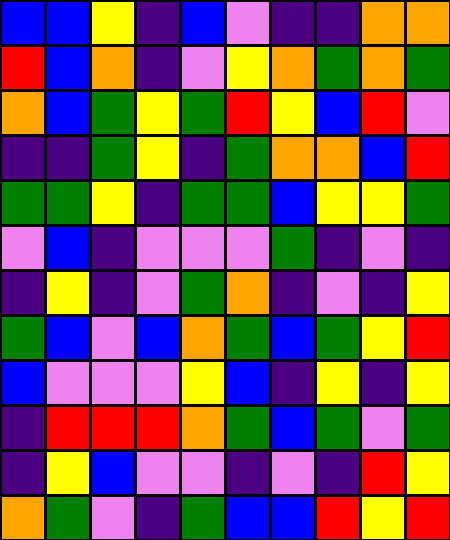[["blue", "blue", "yellow", "indigo", "blue", "violet", "indigo", "indigo", "orange", "orange"], ["red", "blue", "orange", "indigo", "violet", "yellow", "orange", "green", "orange", "green"], ["orange", "blue", "green", "yellow", "green", "red", "yellow", "blue", "red", "violet"], ["indigo", "indigo", "green", "yellow", "indigo", "green", "orange", "orange", "blue", "red"], ["green", "green", "yellow", "indigo", "green", "green", "blue", "yellow", "yellow", "green"], ["violet", "blue", "indigo", "violet", "violet", "violet", "green", "indigo", "violet", "indigo"], ["indigo", "yellow", "indigo", "violet", "green", "orange", "indigo", "violet", "indigo", "yellow"], ["green", "blue", "violet", "blue", "orange", "green", "blue", "green", "yellow", "red"], ["blue", "violet", "violet", "violet", "yellow", "blue", "indigo", "yellow", "indigo", "yellow"], ["indigo", "red", "red", "red", "orange", "green", "blue", "green", "violet", "green"], ["indigo", "yellow", "blue", "violet", "violet", "indigo", "violet", "indigo", "red", "yellow"], ["orange", "green", "violet", "indigo", "green", "blue", "blue", "red", "yellow", "red"]]